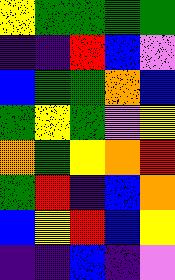[["yellow", "green", "green", "green", "green"], ["indigo", "indigo", "red", "blue", "violet"], ["blue", "green", "green", "orange", "blue"], ["green", "yellow", "green", "violet", "yellow"], ["orange", "green", "yellow", "orange", "red"], ["green", "red", "indigo", "blue", "orange"], ["blue", "yellow", "red", "blue", "yellow"], ["indigo", "indigo", "blue", "indigo", "violet"]]